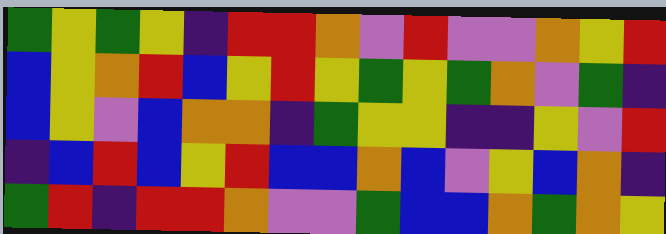[["green", "yellow", "green", "yellow", "indigo", "red", "red", "orange", "violet", "red", "violet", "violet", "orange", "yellow", "red"], ["blue", "yellow", "orange", "red", "blue", "yellow", "red", "yellow", "green", "yellow", "green", "orange", "violet", "green", "indigo"], ["blue", "yellow", "violet", "blue", "orange", "orange", "indigo", "green", "yellow", "yellow", "indigo", "indigo", "yellow", "violet", "red"], ["indigo", "blue", "red", "blue", "yellow", "red", "blue", "blue", "orange", "blue", "violet", "yellow", "blue", "orange", "indigo"], ["green", "red", "indigo", "red", "red", "orange", "violet", "violet", "green", "blue", "blue", "orange", "green", "orange", "yellow"]]